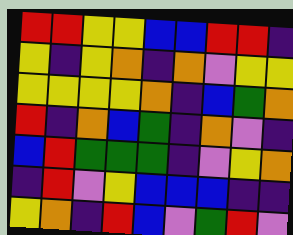[["red", "red", "yellow", "yellow", "blue", "blue", "red", "red", "indigo"], ["yellow", "indigo", "yellow", "orange", "indigo", "orange", "violet", "yellow", "yellow"], ["yellow", "yellow", "yellow", "yellow", "orange", "indigo", "blue", "green", "orange"], ["red", "indigo", "orange", "blue", "green", "indigo", "orange", "violet", "indigo"], ["blue", "red", "green", "green", "green", "indigo", "violet", "yellow", "orange"], ["indigo", "red", "violet", "yellow", "blue", "blue", "blue", "indigo", "indigo"], ["yellow", "orange", "indigo", "red", "blue", "violet", "green", "red", "violet"]]